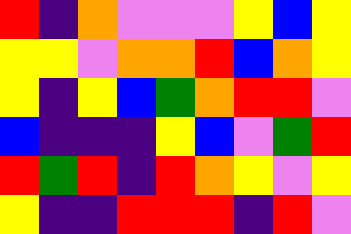[["red", "indigo", "orange", "violet", "violet", "violet", "yellow", "blue", "yellow"], ["yellow", "yellow", "violet", "orange", "orange", "red", "blue", "orange", "yellow"], ["yellow", "indigo", "yellow", "blue", "green", "orange", "red", "red", "violet"], ["blue", "indigo", "indigo", "indigo", "yellow", "blue", "violet", "green", "red"], ["red", "green", "red", "indigo", "red", "orange", "yellow", "violet", "yellow"], ["yellow", "indigo", "indigo", "red", "red", "red", "indigo", "red", "violet"]]